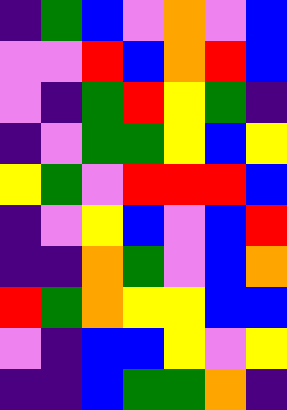[["indigo", "green", "blue", "violet", "orange", "violet", "blue"], ["violet", "violet", "red", "blue", "orange", "red", "blue"], ["violet", "indigo", "green", "red", "yellow", "green", "indigo"], ["indigo", "violet", "green", "green", "yellow", "blue", "yellow"], ["yellow", "green", "violet", "red", "red", "red", "blue"], ["indigo", "violet", "yellow", "blue", "violet", "blue", "red"], ["indigo", "indigo", "orange", "green", "violet", "blue", "orange"], ["red", "green", "orange", "yellow", "yellow", "blue", "blue"], ["violet", "indigo", "blue", "blue", "yellow", "violet", "yellow"], ["indigo", "indigo", "blue", "green", "green", "orange", "indigo"]]